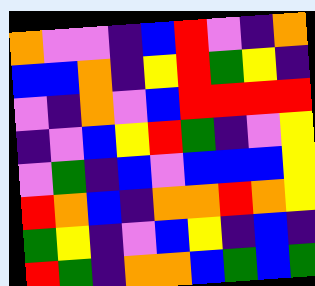[["orange", "violet", "violet", "indigo", "blue", "red", "violet", "indigo", "orange"], ["blue", "blue", "orange", "indigo", "yellow", "red", "green", "yellow", "indigo"], ["violet", "indigo", "orange", "violet", "blue", "red", "red", "red", "red"], ["indigo", "violet", "blue", "yellow", "red", "green", "indigo", "violet", "yellow"], ["violet", "green", "indigo", "blue", "violet", "blue", "blue", "blue", "yellow"], ["red", "orange", "blue", "indigo", "orange", "orange", "red", "orange", "yellow"], ["green", "yellow", "indigo", "violet", "blue", "yellow", "indigo", "blue", "indigo"], ["red", "green", "indigo", "orange", "orange", "blue", "green", "blue", "green"]]